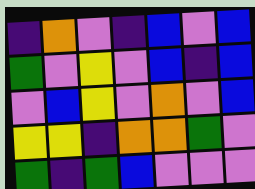[["indigo", "orange", "violet", "indigo", "blue", "violet", "blue"], ["green", "violet", "yellow", "violet", "blue", "indigo", "blue"], ["violet", "blue", "yellow", "violet", "orange", "violet", "blue"], ["yellow", "yellow", "indigo", "orange", "orange", "green", "violet"], ["green", "indigo", "green", "blue", "violet", "violet", "violet"]]